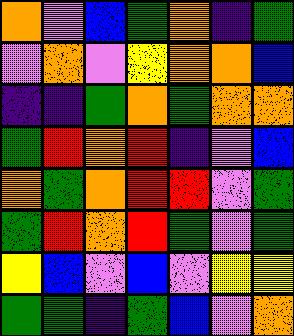[["orange", "violet", "blue", "green", "orange", "indigo", "green"], ["violet", "orange", "violet", "yellow", "orange", "orange", "blue"], ["indigo", "indigo", "green", "orange", "green", "orange", "orange"], ["green", "red", "orange", "red", "indigo", "violet", "blue"], ["orange", "green", "orange", "red", "red", "violet", "green"], ["green", "red", "orange", "red", "green", "violet", "green"], ["yellow", "blue", "violet", "blue", "violet", "yellow", "yellow"], ["green", "green", "indigo", "green", "blue", "violet", "orange"]]